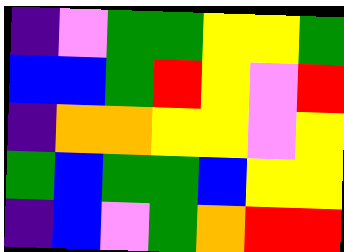[["indigo", "violet", "green", "green", "yellow", "yellow", "green"], ["blue", "blue", "green", "red", "yellow", "violet", "red"], ["indigo", "orange", "orange", "yellow", "yellow", "violet", "yellow"], ["green", "blue", "green", "green", "blue", "yellow", "yellow"], ["indigo", "blue", "violet", "green", "orange", "red", "red"]]